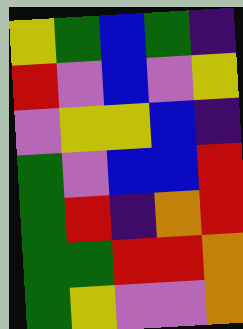[["yellow", "green", "blue", "green", "indigo"], ["red", "violet", "blue", "violet", "yellow"], ["violet", "yellow", "yellow", "blue", "indigo"], ["green", "violet", "blue", "blue", "red"], ["green", "red", "indigo", "orange", "red"], ["green", "green", "red", "red", "orange"], ["green", "yellow", "violet", "violet", "orange"]]